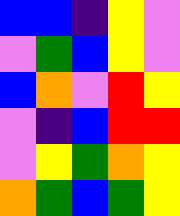[["blue", "blue", "indigo", "yellow", "violet"], ["violet", "green", "blue", "yellow", "violet"], ["blue", "orange", "violet", "red", "yellow"], ["violet", "indigo", "blue", "red", "red"], ["violet", "yellow", "green", "orange", "yellow"], ["orange", "green", "blue", "green", "yellow"]]